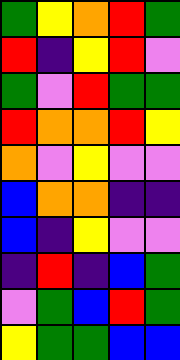[["green", "yellow", "orange", "red", "green"], ["red", "indigo", "yellow", "red", "violet"], ["green", "violet", "red", "green", "green"], ["red", "orange", "orange", "red", "yellow"], ["orange", "violet", "yellow", "violet", "violet"], ["blue", "orange", "orange", "indigo", "indigo"], ["blue", "indigo", "yellow", "violet", "violet"], ["indigo", "red", "indigo", "blue", "green"], ["violet", "green", "blue", "red", "green"], ["yellow", "green", "green", "blue", "blue"]]